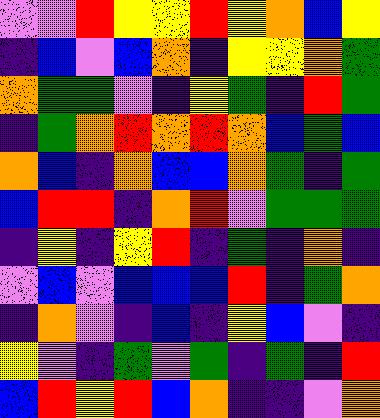[["violet", "violet", "red", "yellow", "yellow", "red", "yellow", "orange", "blue", "yellow"], ["indigo", "blue", "violet", "blue", "orange", "indigo", "yellow", "yellow", "orange", "green"], ["orange", "green", "green", "violet", "indigo", "yellow", "green", "indigo", "red", "green"], ["indigo", "green", "orange", "red", "orange", "red", "orange", "blue", "green", "blue"], ["orange", "blue", "indigo", "orange", "blue", "blue", "orange", "green", "indigo", "green"], ["blue", "red", "red", "indigo", "orange", "red", "violet", "green", "green", "green"], ["indigo", "yellow", "indigo", "yellow", "red", "indigo", "green", "indigo", "orange", "indigo"], ["violet", "blue", "violet", "blue", "blue", "blue", "red", "indigo", "green", "orange"], ["indigo", "orange", "violet", "indigo", "blue", "indigo", "yellow", "blue", "violet", "indigo"], ["yellow", "violet", "indigo", "green", "violet", "green", "indigo", "green", "indigo", "red"], ["blue", "red", "yellow", "red", "blue", "orange", "indigo", "indigo", "violet", "orange"]]